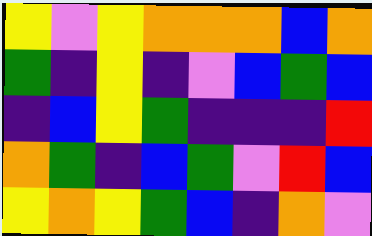[["yellow", "violet", "yellow", "orange", "orange", "orange", "blue", "orange"], ["green", "indigo", "yellow", "indigo", "violet", "blue", "green", "blue"], ["indigo", "blue", "yellow", "green", "indigo", "indigo", "indigo", "red"], ["orange", "green", "indigo", "blue", "green", "violet", "red", "blue"], ["yellow", "orange", "yellow", "green", "blue", "indigo", "orange", "violet"]]